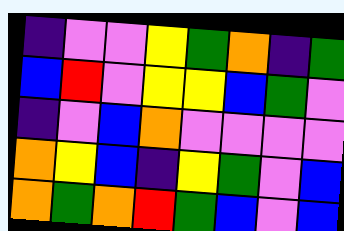[["indigo", "violet", "violet", "yellow", "green", "orange", "indigo", "green"], ["blue", "red", "violet", "yellow", "yellow", "blue", "green", "violet"], ["indigo", "violet", "blue", "orange", "violet", "violet", "violet", "violet"], ["orange", "yellow", "blue", "indigo", "yellow", "green", "violet", "blue"], ["orange", "green", "orange", "red", "green", "blue", "violet", "blue"]]